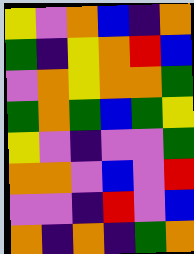[["yellow", "violet", "orange", "blue", "indigo", "orange"], ["green", "indigo", "yellow", "orange", "red", "blue"], ["violet", "orange", "yellow", "orange", "orange", "green"], ["green", "orange", "green", "blue", "green", "yellow"], ["yellow", "violet", "indigo", "violet", "violet", "green"], ["orange", "orange", "violet", "blue", "violet", "red"], ["violet", "violet", "indigo", "red", "violet", "blue"], ["orange", "indigo", "orange", "indigo", "green", "orange"]]